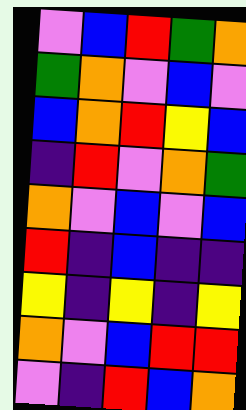[["violet", "blue", "red", "green", "orange"], ["green", "orange", "violet", "blue", "violet"], ["blue", "orange", "red", "yellow", "blue"], ["indigo", "red", "violet", "orange", "green"], ["orange", "violet", "blue", "violet", "blue"], ["red", "indigo", "blue", "indigo", "indigo"], ["yellow", "indigo", "yellow", "indigo", "yellow"], ["orange", "violet", "blue", "red", "red"], ["violet", "indigo", "red", "blue", "orange"]]